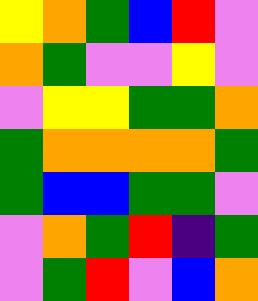[["yellow", "orange", "green", "blue", "red", "violet"], ["orange", "green", "violet", "violet", "yellow", "violet"], ["violet", "yellow", "yellow", "green", "green", "orange"], ["green", "orange", "orange", "orange", "orange", "green"], ["green", "blue", "blue", "green", "green", "violet"], ["violet", "orange", "green", "red", "indigo", "green"], ["violet", "green", "red", "violet", "blue", "orange"]]